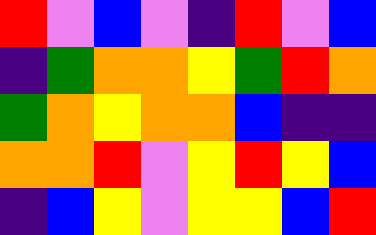[["red", "violet", "blue", "violet", "indigo", "red", "violet", "blue"], ["indigo", "green", "orange", "orange", "yellow", "green", "red", "orange"], ["green", "orange", "yellow", "orange", "orange", "blue", "indigo", "indigo"], ["orange", "orange", "red", "violet", "yellow", "red", "yellow", "blue"], ["indigo", "blue", "yellow", "violet", "yellow", "yellow", "blue", "red"]]